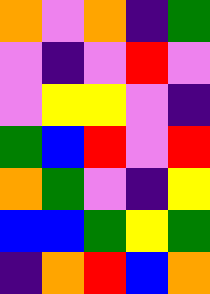[["orange", "violet", "orange", "indigo", "green"], ["violet", "indigo", "violet", "red", "violet"], ["violet", "yellow", "yellow", "violet", "indigo"], ["green", "blue", "red", "violet", "red"], ["orange", "green", "violet", "indigo", "yellow"], ["blue", "blue", "green", "yellow", "green"], ["indigo", "orange", "red", "blue", "orange"]]